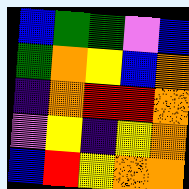[["blue", "green", "green", "violet", "blue"], ["green", "orange", "yellow", "blue", "orange"], ["indigo", "orange", "red", "red", "orange"], ["violet", "yellow", "indigo", "yellow", "orange"], ["blue", "red", "yellow", "orange", "orange"]]